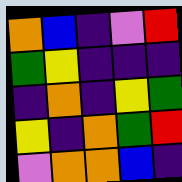[["orange", "blue", "indigo", "violet", "red"], ["green", "yellow", "indigo", "indigo", "indigo"], ["indigo", "orange", "indigo", "yellow", "green"], ["yellow", "indigo", "orange", "green", "red"], ["violet", "orange", "orange", "blue", "indigo"]]